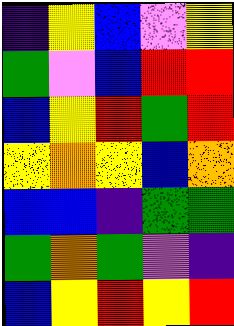[["indigo", "yellow", "blue", "violet", "yellow"], ["green", "violet", "blue", "red", "red"], ["blue", "yellow", "red", "green", "red"], ["yellow", "orange", "yellow", "blue", "orange"], ["blue", "blue", "indigo", "green", "green"], ["green", "orange", "green", "violet", "indigo"], ["blue", "yellow", "red", "yellow", "red"]]